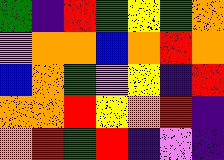[["green", "indigo", "red", "green", "yellow", "green", "orange"], ["violet", "orange", "orange", "blue", "orange", "red", "orange"], ["blue", "orange", "green", "violet", "yellow", "indigo", "red"], ["orange", "orange", "red", "yellow", "orange", "red", "indigo"], ["orange", "red", "green", "red", "indigo", "violet", "indigo"]]